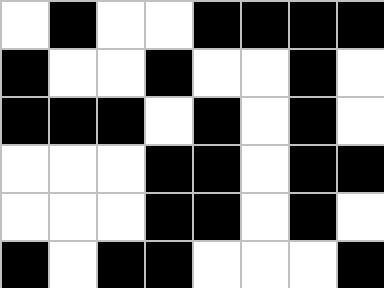[["white", "black", "white", "white", "black", "black", "black", "black"], ["black", "white", "white", "black", "white", "white", "black", "white"], ["black", "black", "black", "white", "black", "white", "black", "white"], ["white", "white", "white", "black", "black", "white", "black", "black"], ["white", "white", "white", "black", "black", "white", "black", "white"], ["black", "white", "black", "black", "white", "white", "white", "black"]]